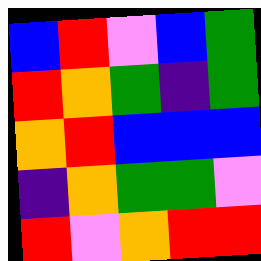[["blue", "red", "violet", "blue", "green"], ["red", "orange", "green", "indigo", "green"], ["orange", "red", "blue", "blue", "blue"], ["indigo", "orange", "green", "green", "violet"], ["red", "violet", "orange", "red", "red"]]